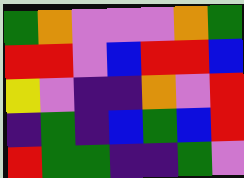[["green", "orange", "violet", "violet", "violet", "orange", "green"], ["red", "red", "violet", "blue", "red", "red", "blue"], ["yellow", "violet", "indigo", "indigo", "orange", "violet", "red"], ["indigo", "green", "indigo", "blue", "green", "blue", "red"], ["red", "green", "green", "indigo", "indigo", "green", "violet"]]